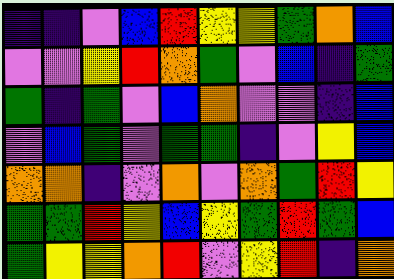[["indigo", "indigo", "violet", "blue", "red", "yellow", "yellow", "green", "orange", "blue"], ["violet", "violet", "yellow", "red", "orange", "green", "violet", "blue", "indigo", "green"], ["green", "indigo", "green", "violet", "blue", "orange", "violet", "violet", "indigo", "blue"], ["violet", "blue", "green", "violet", "green", "green", "indigo", "violet", "yellow", "blue"], ["orange", "orange", "indigo", "violet", "orange", "violet", "orange", "green", "red", "yellow"], ["green", "green", "red", "yellow", "blue", "yellow", "green", "red", "green", "blue"], ["green", "yellow", "yellow", "orange", "red", "violet", "yellow", "red", "indigo", "orange"]]